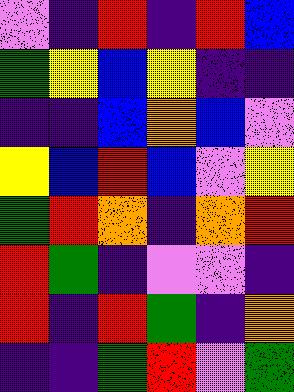[["violet", "indigo", "red", "indigo", "red", "blue"], ["green", "yellow", "blue", "yellow", "indigo", "indigo"], ["indigo", "indigo", "blue", "orange", "blue", "violet"], ["yellow", "blue", "red", "blue", "violet", "yellow"], ["green", "red", "orange", "indigo", "orange", "red"], ["red", "green", "indigo", "violet", "violet", "indigo"], ["red", "indigo", "red", "green", "indigo", "orange"], ["indigo", "indigo", "green", "red", "violet", "green"]]